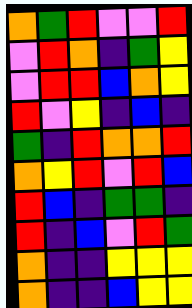[["orange", "green", "red", "violet", "violet", "red"], ["violet", "red", "orange", "indigo", "green", "yellow"], ["violet", "red", "red", "blue", "orange", "yellow"], ["red", "violet", "yellow", "indigo", "blue", "indigo"], ["green", "indigo", "red", "orange", "orange", "red"], ["orange", "yellow", "red", "violet", "red", "blue"], ["red", "blue", "indigo", "green", "green", "indigo"], ["red", "indigo", "blue", "violet", "red", "green"], ["orange", "indigo", "indigo", "yellow", "yellow", "yellow"], ["orange", "indigo", "indigo", "blue", "yellow", "yellow"]]